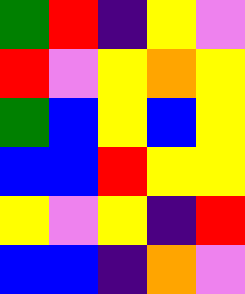[["green", "red", "indigo", "yellow", "violet"], ["red", "violet", "yellow", "orange", "yellow"], ["green", "blue", "yellow", "blue", "yellow"], ["blue", "blue", "red", "yellow", "yellow"], ["yellow", "violet", "yellow", "indigo", "red"], ["blue", "blue", "indigo", "orange", "violet"]]